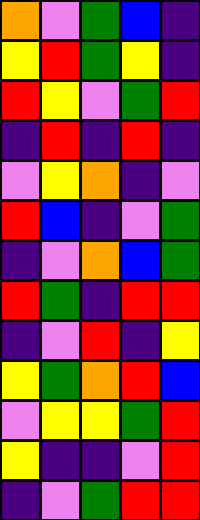[["orange", "violet", "green", "blue", "indigo"], ["yellow", "red", "green", "yellow", "indigo"], ["red", "yellow", "violet", "green", "red"], ["indigo", "red", "indigo", "red", "indigo"], ["violet", "yellow", "orange", "indigo", "violet"], ["red", "blue", "indigo", "violet", "green"], ["indigo", "violet", "orange", "blue", "green"], ["red", "green", "indigo", "red", "red"], ["indigo", "violet", "red", "indigo", "yellow"], ["yellow", "green", "orange", "red", "blue"], ["violet", "yellow", "yellow", "green", "red"], ["yellow", "indigo", "indigo", "violet", "red"], ["indigo", "violet", "green", "red", "red"]]